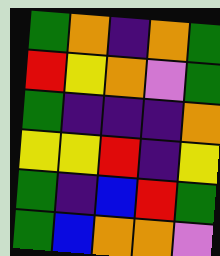[["green", "orange", "indigo", "orange", "green"], ["red", "yellow", "orange", "violet", "green"], ["green", "indigo", "indigo", "indigo", "orange"], ["yellow", "yellow", "red", "indigo", "yellow"], ["green", "indigo", "blue", "red", "green"], ["green", "blue", "orange", "orange", "violet"]]